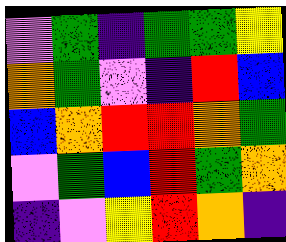[["violet", "green", "indigo", "green", "green", "yellow"], ["orange", "green", "violet", "indigo", "red", "blue"], ["blue", "orange", "red", "red", "orange", "green"], ["violet", "green", "blue", "red", "green", "orange"], ["indigo", "violet", "yellow", "red", "orange", "indigo"]]